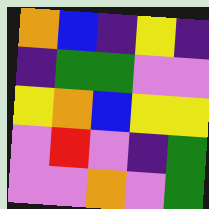[["orange", "blue", "indigo", "yellow", "indigo"], ["indigo", "green", "green", "violet", "violet"], ["yellow", "orange", "blue", "yellow", "yellow"], ["violet", "red", "violet", "indigo", "green"], ["violet", "violet", "orange", "violet", "green"]]